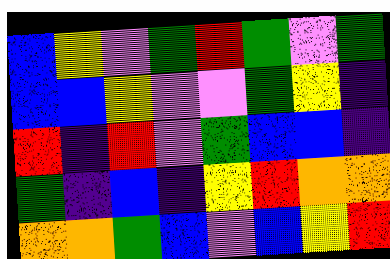[["blue", "yellow", "violet", "green", "red", "green", "violet", "green"], ["blue", "blue", "yellow", "violet", "violet", "green", "yellow", "indigo"], ["red", "indigo", "red", "violet", "green", "blue", "blue", "indigo"], ["green", "indigo", "blue", "indigo", "yellow", "red", "orange", "orange"], ["orange", "orange", "green", "blue", "violet", "blue", "yellow", "red"]]